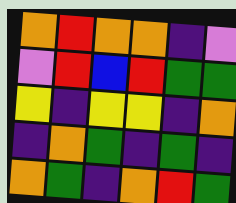[["orange", "red", "orange", "orange", "indigo", "violet"], ["violet", "red", "blue", "red", "green", "green"], ["yellow", "indigo", "yellow", "yellow", "indigo", "orange"], ["indigo", "orange", "green", "indigo", "green", "indigo"], ["orange", "green", "indigo", "orange", "red", "green"]]